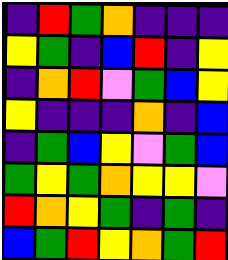[["indigo", "red", "green", "orange", "indigo", "indigo", "indigo"], ["yellow", "green", "indigo", "blue", "red", "indigo", "yellow"], ["indigo", "orange", "red", "violet", "green", "blue", "yellow"], ["yellow", "indigo", "indigo", "indigo", "orange", "indigo", "blue"], ["indigo", "green", "blue", "yellow", "violet", "green", "blue"], ["green", "yellow", "green", "orange", "yellow", "yellow", "violet"], ["red", "orange", "yellow", "green", "indigo", "green", "indigo"], ["blue", "green", "red", "yellow", "orange", "green", "red"]]